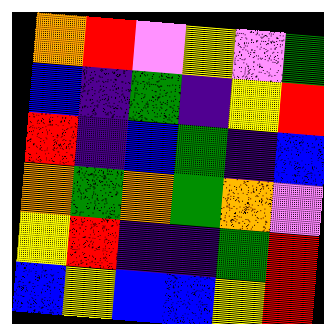[["orange", "red", "violet", "yellow", "violet", "green"], ["blue", "indigo", "green", "indigo", "yellow", "red"], ["red", "indigo", "blue", "green", "indigo", "blue"], ["orange", "green", "orange", "green", "orange", "violet"], ["yellow", "red", "indigo", "indigo", "green", "red"], ["blue", "yellow", "blue", "blue", "yellow", "red"]]